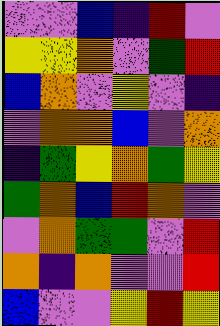[["violet", "violet", "blue", "indigo", "red", "violet"], ["yellow", "yellow", "orange", "violet", "green", "red"], ["blue", "orange", "violet", "yellow", "violet", "indigo"], ["violet", "orange", "orange", "blue", "violet", "orange"], ["indigo", "green", "yellow", "orange", "green", "yellow"], ["green", "orange", "blue", "red", "orange", "violet"], ["violet", "orange", "green", "green", "violet", "red"], ["orange", "indigo", "orange", "violet", "violet", "red"], ["blue", "violet", "violet", "yellow", "red", "yellow"]]